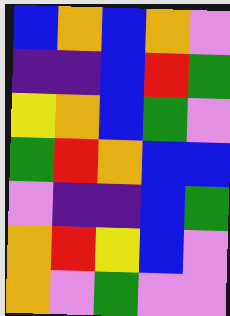[["blue", "orange", "blue", "orange", "violet"], ["indigo", "indigo", "blue", "red", "green"], ["yellow", "orange", "blue", "green", "violet"], ["green", "red", "orange", "blue", "blue"], ["violet", "indigo", "indigo", "blue", "green"], ["orange", "red", "yellow", "blue", "violet"], ["orange", "violet", "green", "violet", "violet"]]